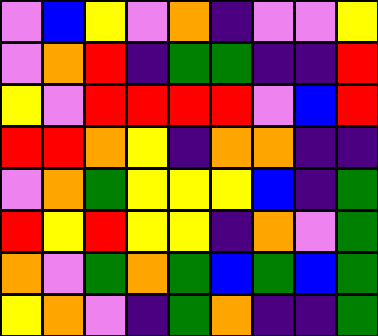[["violet", "blue", "yellow", "violet", "orange", "indigo", "violet", "violet", "yellow"], ["violet", "orange", "red", "indigo", "green", "green", "indigo", "indigo", "red"], ["yellow", "violet", "red", "red", "red", "red", "violet", "blue", "red"], ["red", "red", "orange", "yellow", "indigo", "orange", "orange", "indigo", "indigo"], ["violet", "orange", "green", "yellow", "yellow", "yellow", "blue", "indigo", "green"], ["red", "yellow", "red", "yellow", "yellow", "indigo", "orange", "violet", "green"], ["orange", "violet", "green", "orange", "green", "blue", "green", "blue", "green"], ["yellow", "orange", "violet", "indigo", "green", "orange", "indigo", "indigo", "green"]]